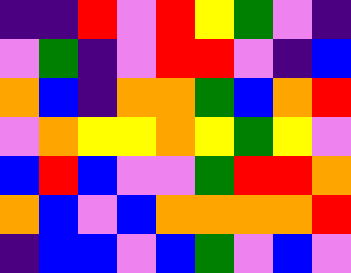[["indigo", "indigo", "red", "violet", "red", "yellow", "green", "violet", "indigo"], ["violet", "green", "indigo", "violet", "red", "red", "violet", "indigo", "blue"], ["orange", "blue", "indigo", "orange", "orange", "green", "blue", "orange", "red"], ["violet", "orange", "yellow", "yellow", "orange", "yellow", "green", "yellow", "violet"], ["blue", "red", "blue", "violet", "violet", "green", "red", "red", "orange"], ["orange", "blue", "violet", "blue", "orange", "orange", "orange", "orange", "red"], ["indigo", "blue", "blue", "violet", "blue", "green", "violet", "blue", "violet"]]